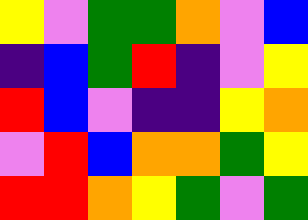[["yellow", "violet", "green", "green", "orange", "violet", "blue"], ["indigo", "blue", "green", "red", "indigo", "violet", "yellow"], ["red", "blue", "violet", "indigo", "indigo", "yellow", "orange"], ["violet", "red", "blue", "orange", "orange", "green", "yellow"], ["red", "red", "orange", "yellow", "green", "violet", "green"]]